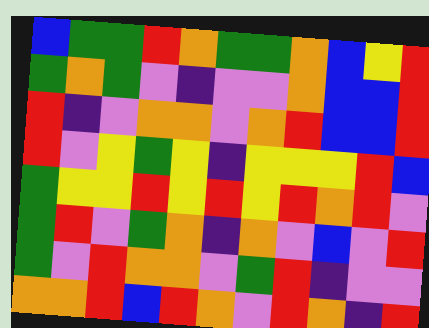[["blue", "green", "green", "red", "orange", "green", "green", "orange", "blue", "yellow", "red"], ["green", "orange", "green", "violet", "indigo", "violet", "violet", "orange", "blue", "blue", "red"], ["red", "indigo", "violet", "orange", "orange", "violet", "orange", "red", "blue", "blue", "red"], ["red", "violet", "yellow", "green", "yellow", "indigo", "yellow", "yellow", "yellow", "red", "blue"], ["green", "yellow", "yellow", "red", "yellow", "red", "yellow", "red", "orange", "red", "violet"], ["green", "red", "violet", "green", "orange", "indigo", "orange", "violet", "blue", "violet", "red"], ["green", "violet", "red", "orange", "orange", "violet", "green", "red", "indigo", "violet", "violet"], ["orange", "orange", "red", "blue", "red", "orange", "violet", "red", "orange", "indigo", "red"]]